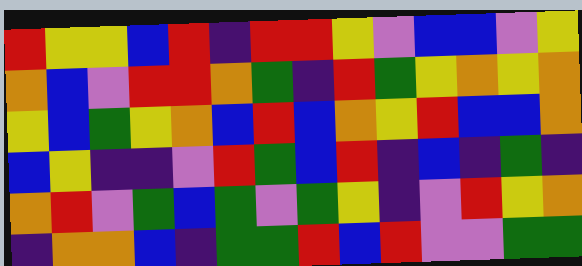[["red", "yellow", "yellow", "blue", "red", "indigo", "red", "red", "yellow", "violet", "blue", "blue", "violet", "yellow"], ["orange", "blue", "violet", "red", "red", "orange", "green", "indigo", "red", "green", "yellow", "orange", "yellow", "orange"], ["yellow", "blue", "green", "yellow", "orange", "blue", "red", "blue", "orange", "yellow", "red", "blue", "blue", "orange"], ["blue", "yellow", "indigo", "indigo", "violet", "red", "green", "blue", "red", "indigo", "blue", "indigo", "green", "indigo"], ["orange", "red", "violet", "green", "blue", "green", "violet", "green", "yellow", "indigo", "violet", "red", "yellow", "orange"], ["indigo", "orange", "orange", "blue", "indigo", "green", "green", "red", "blue", "red", "violet", "violet", "green", "green"]]